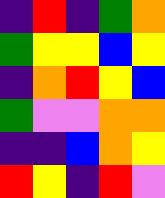[["indigo", "red", "indigo", "green", "orange"], ["green", "yellow", "yellow", "blue", "yellow"], ["indigo", "orange", "red", "yellow", "blue"], ["green", "violet", "violet", "orange", "orange"], ["indigo", "indigo", "blue", "orange", "yellow"], ["red", "yellow", "indigo", "red", "violet"]]